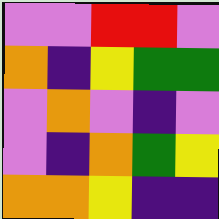[["violet", "violet", "red", "red", "violet"], ["orange", "indigo", "yellow", "green", "green"], ["violet", "orange", "violet", "indigo", "violet"], ["violet", "indigo", "orange", "green", "yellow"], ["orange", "orange", "yellow", "indigo", "indigo"]]